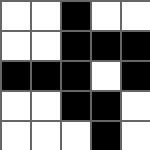[["white", "white", "black", "white", "white"], ["white", "white", "black", "black", "black"], ["black", "black", "black", "white", "black"], ["white", "white", "black", "black", "white"], ["white", "white", "white", "black", "white"]]